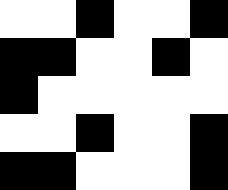[["white", "white", "black", "white", "white", "black"], ["black", "black", "white", "white", "black", "white"], ["black", "white", "white", "white", "white", "white"], ["white", "white", "black", "white", "white", "black"], ["black", "black", "white", "white", "white", "black"]]